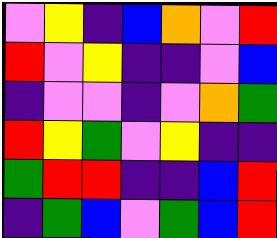[["violet", "yellow", "indigo", "blue", "orange", "violet", "red"], ["red", "violet", "yellow", "indigo", "indigo", "violet", "blue"], ["indigo", "violet", "violet", "indigo", "violet", "orange", "green"], ["red", "yellow", "green", "violet", "yellow", "indigo", "indigo"], ["green", "red", "red", "indigo", "indigo", "blue", "red"], ["indigo", "green", "blue", "violet", "green", "blue", "red"]]